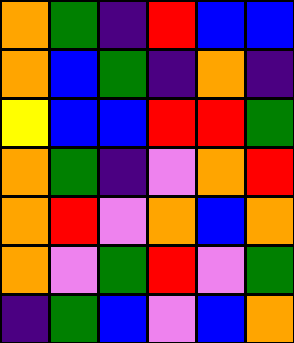[["orange", "green", "indigo", "red", "blue", "blue"], ["orange", "blue", "green", "indigo", "orange", "indigo"], ["yellow", "blue", "blue", "red", "red", "green"], ["orange", "green", "indigo", "violet", "orange", "red"], ["orange", "red", "violet", "orange", "blue", "orange"], ["orange", "violet", "green", "red", "violet", "green"], ["indigo", "green", "blue", "violet", "blue", "orange"]]